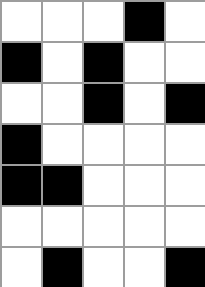[["white", "white", "white", "black", "white"], ["black", "white", "black", "white", "white"], ["white", "white", "black", "white", "black"], ["black", "white", "white", "white", "white"], ["black", "black", "white", "white", "white"], ["white", "white", "white", "white", "white"], ["white", "black", "white", "white", "black"]]